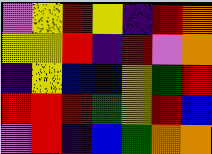[["violet", "yellow", "red", "yellow", "indigo", "red", "orange"], ["yellow", "yellow", "red", "indigo", "red", "violet", "orange"], ["indigo", "yellow", "blue", "blue", "yellow", "green", "red"], ["red", "red", "red", "green", "yellow", "red", "blue"], ["violet", "red", "indigo", "blue", "green", "orange", "orange"]]